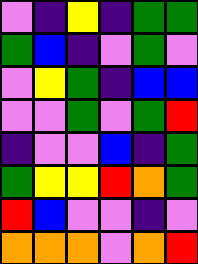[["violet", "indigo", "yellow", "indigo", "green", "green"], ["green", "blue", "indigo", "violet", "green", "violet"], ["violet", "yellow", "green", "indigo", "blue", "blue"], ["violet", "violet", "green", "violet", "green", "red"], ["indigo", "violet", "violet", "blue", "indigo", "green"], ["green", "yellow", "yellow", "red", "orange", "green"], ["red", "blue", "violet", "violet", "indigo", "violet"], ["orange", "orange", "orange", "violet", "orange", "red"]]